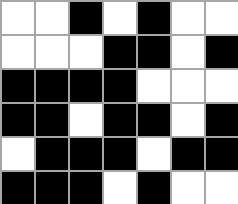[["white", "white", "black", "white", "black", "white", "white"], ["white", "white", "white", "black", "black", "white", "black"], ["black", "black", "black", "black", "white", "white", "white"], ["black", "black", "white", "black", "black", "white", "black"], ["white", "black", "black", "black", "white", "black", "black"], ["black", "black", "black", "white", "black", "white", "white"]]